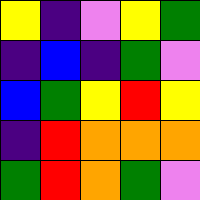[["yellow", "indigo", "violet", "yellow", "green"], ["indigo", "blue", "indigo", "green", "violet"], ["blue", "green", "yellow", "red", "yellow"], ["indigo", "red", "orange", "orange", "orange"], ["green", "red", "orange", "green", "violet"]]